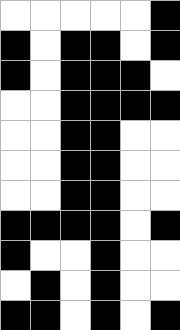[["white", "white", "white", "white", "white", "black"], ["black", "white", "black", "black", "white", "black"], ["black", "white", "black", "black", "black", "white"], ["white", "white", "black", "black", "black", "black"], ["white", "white", "black", "black", "white", "white"], ["white", "white", "black", "black", "white", "white"], ["white", "white", "black", "black", "white", "white"], ["black", "black", "black", "black", "white", "black"], ["black", "white", "white", "black", "white", "white"], ["white", "black", "white", "black", "white", "white"], ["black", "black", "white", "black", "white", "black"]]